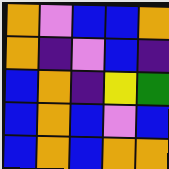[["orange", "violet", "blue", "blue", "orange"], ["orange", "indigo", "violet", "blue", "indigo"], ["blue", "orange", "indigo", "yellow", "green"], ["blue", "orange", "blue", "violet", "blue"], ["blue", "orange", "blue", "orange", "orange"]]